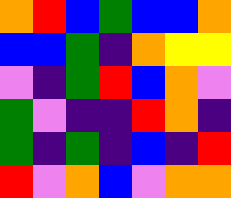[["orange", "red", "blue", "green", "blue", "blue", "orange"], ["blue", "blue", "green", "indigo", "orange", "yellow", "yellow"], ["violet", "indigo", "green", "red", "blue", "orange", "violet"], ["green", "violet", "indigo", "indigo", "red", "orange", "indigo"], ["green", "indigo", "green", "indigo", "blue", "indigo", "red"], ["red", "violet", "orange", "blue", "violet", "orange", "orange"]]